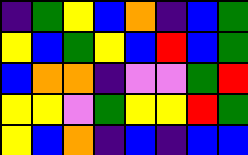[["indigo", "green", "yellow", "blue", "orange", "indigo", "blue", "green"], ["yellow", "blue", "green", "yellow", "blue", "red", "blue", "green"], ["blue", "orange", "orange", "indigo", "violet", "violet", "green", "red"], ["yellow", "yellow", "violet", "green", "yellow", "yellow", "red", "green"], ["yellow", "blue", "orange", "indigo", "blue", "indigo", "blue", "blue"]]